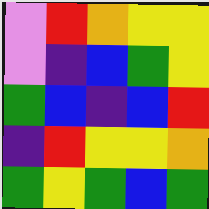[["violet", "red", "orange", "yellow", "yellow"], ["violet", "indigo", "blue", "green", "yellow"], ["green", "blue", "indigo", "blue", "red"], ["indigo", "red", "yellow", "yellow", "orange"], ["green", "yellow", "green", "blue", "green"]]